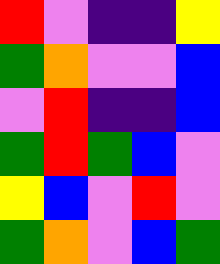[["red", "violet", "indigo", "indigo", "yellow"], ["green", "orange", "violet", "violet", "blue"], ["violet", "red", "indigo", "indigo", "blue"], ["green", "red", "green", "blue", "violet"], ["yellow", "blue", "violet", "red", "violet"], ["green", "orange", "violet", "blue", "green"]]